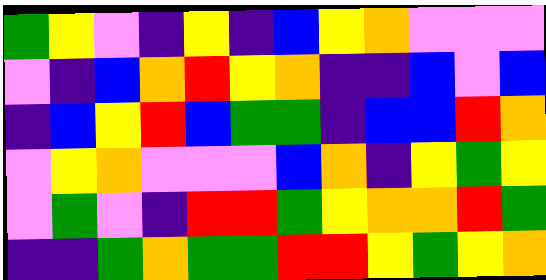[["green", "yellow", "violet", "indigo", "yellow", "indigo", "blue", "yellow", "orange", "violet", "violet", "violet"], ["violet", "indigo", "blue", "orange", "red", "yellow", "orange", "indigo", "indigo", "blue", "violet", "blue"], ["indigo", "blue", "yellow", "red", "blue", "green", "green", "indigo", "blue", "blue", "red", "orange"], ["violet", "yellow", "orange", "violet", "violet", "violet", "blue", "orange", "indigo", "yellow", "green", "yellow"], ["violet", "green", "violet", "indigo", "red", "red", "green", "yellow", "orange", "orange", "red", "green"], ["indigo", "indigo", "green", "orange", "green", "green", "red", "red", "yellow", "green", "yellow", "orange"]]